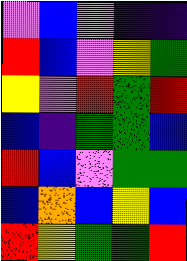[["violet", "blue", "violet", "indigo", "indigo"], ["red", "blue", "violet", "yellow", "green"], ["yellow", "violet", "red", "green", "red"], ["blue", "indigo", "green", "green", "blue"], ["red", "blue", "violet", "green", "green"], ["blue", "orange", "blue", "yellow", "blue"], ["red", "yellow", "green", "green", "red"]]